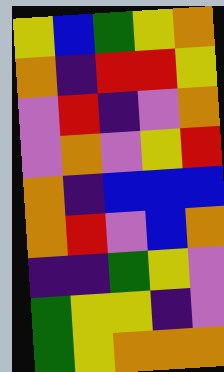[["yellow", "blue", "green", "yellow", "orange"], ["orange", "indigo", "red", "red", "yellow"], ["violet", "red", "indigo", "violet", "orange"], ["violet", "orange", "violet", "yellow", "red"], ["orange", "indigo", "blue", "blue", "blue"], ["orange", "red", "violet", "blue", "orange"], ["indigo", "indigo", "green", "yellow", "violet"], ["green", "yellow", "yellow", "indigo", "violet"], ["green", "yellow", "orange", "orange", "orange"]]